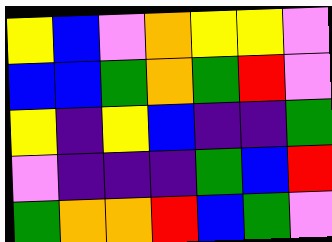[["yellow", "blue", "violet", "orange", "yellow", "yellow", "violet"], ["blue", "blue", "green", "orange", "green", "red", "violet"], ["yellow", "indigo", "yellow", "blue", "indigo", "indigo", "green"], ["violet", "indigo", "indigo", "indigo", "green", "blue", "red"], ["green", "orange", "orange", "red", "blue", "green", "violet"]]